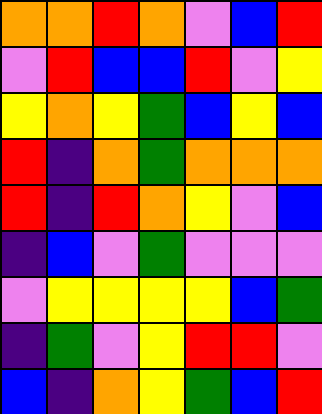[["orange", "orange", "red", "orange", "violet", "blue", "red"], ["violet", "red", "blue", "blue", "red", "violet", "yellow"], ["yellow", "orange", "yellow", "green", "blue", "yellow", "blue"], ["red", "indigo", "orange", "green", "orange", "orange", "orange"], ["red", "indigo", "red", "orange", "yellow", "violet", "blue"], ["indigo", "blue", "violet", "green", "violet", "violet", "violet"], ["violet", "yellow", "yellow", "yellow", "yellow", "blue", "green"], ["indigo", "green", "violet", "yellow", "red", "red", "violet"], ["blue", "indigo", "orange", "yellow", "green", "blue", "red"]]